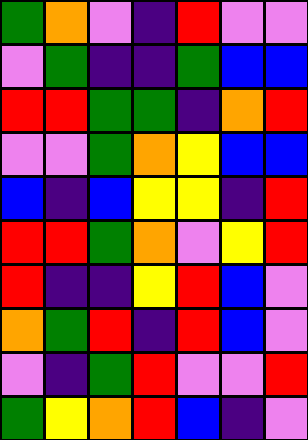[["green", "orange", "violet", "indigo", "red", "violet", "violet"], ["violet", "green", "indigo", "indigo", "green", "blue", "blue"], ["red", "red", "green", "green", "indigo", "orange", "red"], ["violet", "violet", "green", "orange", "yellow", "blue", "blue"], ["blue", "indigo", "blue", "yellow", "yellow", "indigo", "red"], ["red", "red", "green", "orange", "violet", "yellow", "red"], ["red", "indigo", "indigo", "yellow", "red", "blue", "violet"], ["orange", "green", "red", "indigo", "red", "blue", "violet"], ["violet", "indigo", "green", "red", "violet", "violet", "red"], ["green", "yellow", "orange", "red", "blue", "indigo", "violet"]]